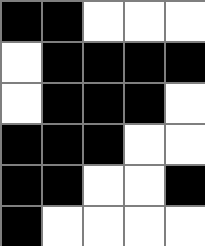[["black", "black", "white", "white", "white"], ["white", "black", "black", "black", "black"], ["white", "black", "black", "black", "white"], ["black", "black", "black", "white", "white"], ["black", "black", "white", "white", "black"], ["black", "white", "white", "white", "white"]]